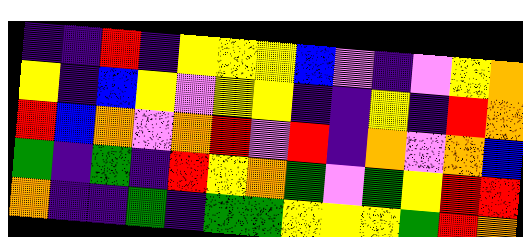[["indigo", "indigo", "red", "indigo", "yellow", "yellow", "yellow", "blue", "violet", "indigo", "violet", "yellow", "orange"], ["yellow", "indigo", "blue", "yellow", "violet", "yellow", "yellow", "indigo", "indigo", "yellow", "indigo", "red", "orange"], ["red", "blue", "orange", "violet", "orange", "red", "violet", "red", "indigo", "orange", "violet", "orange", "blue"], ["green", "indigo", "green", "indigo", "red", "yellow", "orange", "green", "violet", "green", "yellow", "red", "red"], ["orange", "indigo", "indigo", "green", "indigo", "green", "green", "yellow", "yellow", "yellow", "green", "red", "orange"]]